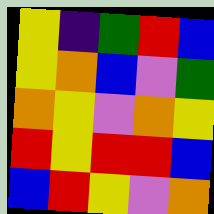[["yellow", "indigo", "green", "red", "blue"], ["yellow", "orange", "blue", "violet", "green"], ["orange", "yellow", "violet", "orange", "yellow"], ["red", "yellow", "red", "red", "blue"], ["blue", "red", "yellow", "violet", "orange"]]